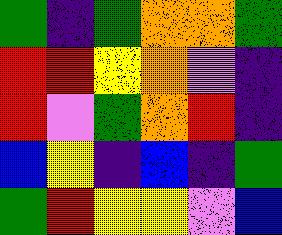[["green", "indigo", "green", "orange", "orange", "green"], ["red", "red", "yellow", "orange", "violet", "indigo"], ["red", "violet", "green", "orange", "red", "indigo"], ["blue", "yellow", "indigo", "blue", "indigo", "green"], ["green", "red", "yellow", "yellow", "violet", "blue"]]